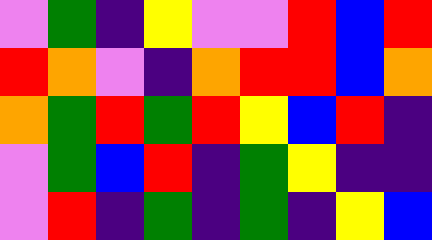[["violet", "green", "indigo", "yellow", "violet", "violet", "red", "blue", "red"], ["red", "orange", "violet", "indigo", "orange", "red", "red", "blue", "orange"], ["orange", "green", "red", "green", "red", "yellow", "blue", "red", "indigo"], ["violet", "green", "blue", "red", "indigo", "green", "yellow", "indigo", "indigo"], ["violet", "red", "indigo", "green", "indigo", "green", "indigo", "yellow", "blue"]]